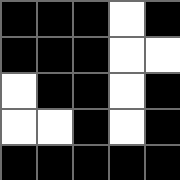[["black", "black", "black", "white", "black"], ["black", "black", "black", "white", "white"], ["white", "black", "black", "white", "black"], ["white", "white", "black", "white", "black"], ["black", "black", "black", "black", "black"]]